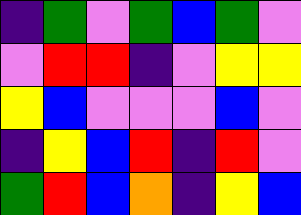[["indigo", "green", "violet", "green", "blue", "green", "violet"], ["violet", "red", "red", "indigo", "violet", "yellow", "yellow"], ["yellow", "blue", "violet", "violet", "violet", "blue", "violet"], ["indigo", "yellow", "blue", "red", "indigo", "red", "violet"], ["green", "red", "blue", "orange", "indigo", "yellow", "blue"]]